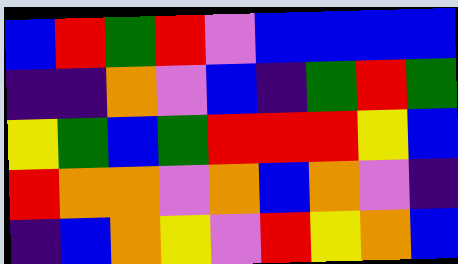[["blue", "red", "green", "red", "violet", "blue", "blue", "blue", "blue"], ["indigo", "indigo", "orange", "violet", "blue", "indigo", "green", "red", "green"], ["yellow", "green", "blue", "green", "red", "red", "red", "yellow", "blue"], ["red", "orange", "orange", "violet", "orange", "blue", "orange", "violet", "indigo"], ["indigo", "blue", "orange", "yellow", "violet", "red", "yellow", "orange", "blue"]]